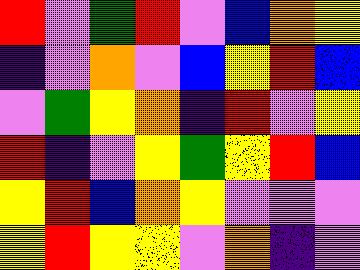[["red", "violet", "green", "red", "violet", "blue", "orange", "yellow"], ["indigo", "violet", "orange", "violet", "blue", "yellow", "red", "blue"], ["violet", "green", "yellow", "orange", "indigo", "red", "violet", "yellow"], ["red", "indigo", "violet", "yellow", "green", "yellow", "red", "blue"], ["yellow", "red", "blue", "orange", "yellow", "violet", "violet", "violet"], ["yellow", "red", "yellow", "yellow", "violet", "orange", "indigo", "violet"]]